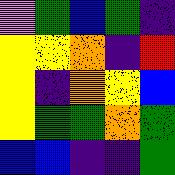[["violet", "green", "blue", "green", "indigo"], ["yellow", "yellow", "orange", "indigo", "red"], ["yellow", "indigo", "orange", "yellow", "blue"], ["yellow", "green", "green", "orange", "green"], ["blue", "blue", "indigo", "indigo", "green"]]